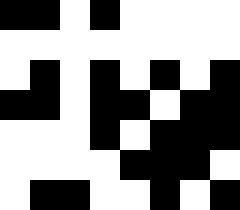[["black", "black", "white", "black", "white", "white", "white", "white"], ["white", "white", "white", "white", "white", "white", "white", "white"], ["white", "black", "white", "black", "white", "black", "white", "black"], ["black", "black", "white", "black", "black", "white", "black", "black"], ["white", "white", "white", "black", "white", "black", "black", "black"], ["white", "white", "white", "white", "black", "black", "black", "white"], ["white", "black", "black", "white", "white", "black", "white", "black"]]